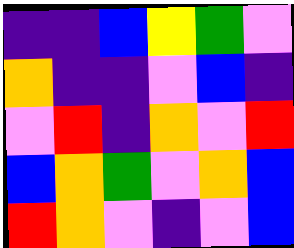[["indigo", "indigo", "blue", "yellow", "green", "violet"], ["orange", "indigo", "indigo", "violet", "blue", "indigo"], ["violet", "red", "indigo", "orange", "violet", "red"], ["blue", "orange", "green", "violet", "orange", "blue"], ["red", "orange", "violet", "indigo", "violet", "blue"]]